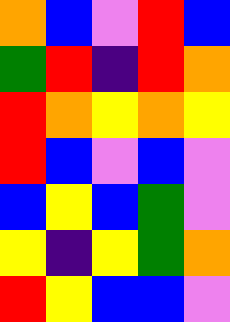[["orange", "blue", "violet", "red", "blue"], ["green", "red", "indigo", "red", "orange"], ["red", "orange", "yellow", "orange", "yellow"], ["red", "blue", "violet", "blue", "violet"], ["blue", "yellow", "blue", "green", "violet"], ["yellow", "indigo", "yellow", "green", "orange"], ["red", "yellow", "blue", "blue", "violet"]]